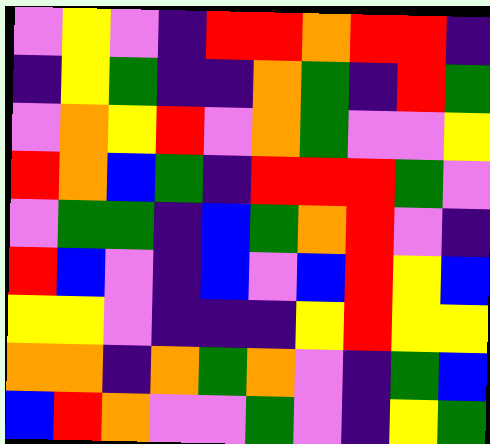[["violet", "yellow", "violet", "indigo", "red", "red", "orange", "red", "red", "indigo"], ["indigo", "yellow", "green", "indigo", "indigo", "orange", "green", "indigo", "red", "green"], ["violet", "orange", "yellow", "red", "violet", "orange", "green", "violet", "violet", "yellow"], ["red", "orange", "blue", "green", "indigo", "red", "red", "red", "green", "violet"], ["violet", "green", "green", "indigo", "blue", "green", "orange", "red", "violet", "indigo"], ["red", "blue", "violet", "indigo", "blue", "violet", "blue", "red", "yellow", "blue"], ["yellow", "yellow", "violet", "indigo", "indigo", "indigo", "yellow", "red", "yellow", "yellow"], ["orange", "orange", "indigo", "orange", "green", "orange", "violet", "indigo", "green", "blue"], ["blue", "red", "orange", "violet", "violet", "green", "violet", "indigo", "yellow", "green"]]